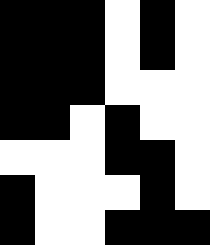[["black", "black", "black", "white", "black", "white"], ["black", "black", "black", "white", "black", "white"], ["black", "black", "black", "white", "white", "white"], ["black", "black", "white", "black", "white", "white"], ["white", "white", "white", "black", "black", "white"], ["black", "white", "white", "white", "black", "white"], ["black", "white", "white", "black", "black", "black"]]